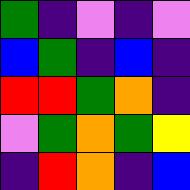[["green", "indigo", "violet", "indigo", "violet"], ["blue", "green", "indigo", "blue", "indigo"], ["red", "red", "green", "orange", "indigo"], ["violet", "green", "orange", "green", "yellow"], ["indigo", "red", "orange", "indigo", "blue"]]